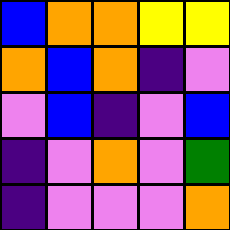[["blue", "orange", "orange", "yellow", "yellow"], ["orange", "blue", "orange", "indigo", "violet"], ["violet", "blue", "indigo", "violet", "blue"], ["indigo", "violet", "orange", "violet", "green"], ["indigo", "violet", "violet", "violet", "orange"]]